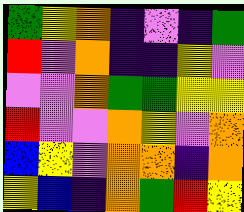[["green", "yellow", "orange", "indigo", "violet", "indigo", "green"], ["red", "violet", "orange", "indigo", "indigo", "yellow", "violet"], ["violet", "violet", "orange", "green", "green", "yellow", "yellow"], ["red", "violet", "violet", "orange", "yellow", "violet", "orange"], ["blue", "yellow", "violet", "orange", "orange", "indigo", "orange"], ["yellow", "blue", "indigo", "orange", "green", "red", "yellow"]]